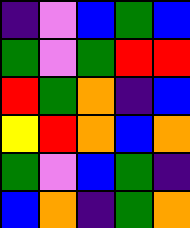[["indigo", "violet", "blue", "green", "blue"], ["green", "violet", "green", "red", "red"], ["red", "green", "orange", "indigo", "blue"], ["yellow", "red", "orange", "blue", "orange"], ["green", "violet", "blue", "green", "indigo"], ["blue", "orange", "indigo", "green", "orange"]]